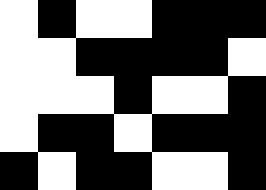[["white", "black", "white", "white", "black", "black", "black"], ["white", "white", "black", "black", "black", "black", "white"], ["white", "white", "white", "black", "white", "white", "black"], ["white", "black", "black", "white", "black", "black", "black"], ["black", "white", "black", "black", "white", "white", "black"]]